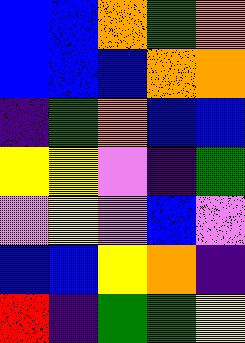[["blue", "blue", "orange", "green", "orange"], ["blue", "blue", "blue", "orange", "orange"], ["indigo", "green", "orange", "blue", "blue"], ["yellow", "yellow", "violet", "indigo", "green"], ["violet", "yellow", "violet", "blue", "violet"], ["blue", "blue", "yellow", "orange", "indigo"], ["red", "indigo", "green", "green", "yellow"]]